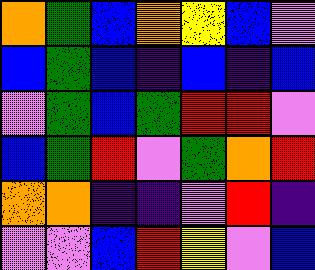[["orange", "green", "blue", "orange", "yellow", "blue", "violet"], ["blue", "green", "blue", "indigo", "blue", "indigo", "blue"], ["violet", "green", "blue", "green", "red", "red", "violet"], ["blue", "green", "red", "violet", "green", "orange", "red"], ["orange", "orange", "indigo", "indigo", "violet", "red", "indigo"], ["violet", "violet", "blue", "red", "yellow", "violet", "blue"]]